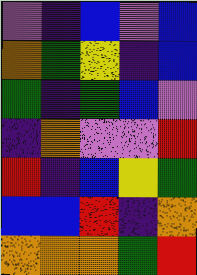[["violet", "indigo", "blue", "violet", "blue"], ["orange", "green", "yellow", "indigo", "blue"], ["green", "indigo", "green", "blue", "violet"], ["indigo", "orange", "violet", "violet", "red"], ["red", "indigo", "blue", "yellow", "green"], ["blue", "blue", "red", "indigo", "orange"], ["orange", "orange", "orange", "green", "red"]]